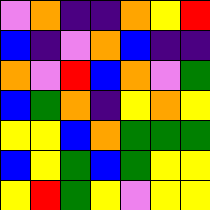[["violet", "orange", "indigo", "indigo", "orange", "yellow", "red"], ["blue", "indigo", "violet", "orange", "blue", "indigo", "indigo"], ["orange", "violet", "red", "blue", "orange", "violet", "green"], ["blue", "green", "orange", "indigo", "yellow", "orange", "yellow"], ["yellow", "yellow", "blue", "orange", "green", "green", "green"], ["blue", "yellow", "green", "blue", "green", "yellow", "yellow"], ["yellow", "red", "green", "yellow", "violet", "yellow", "yellow"]]